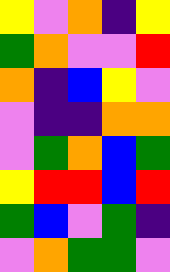[["yellow", "violet", "orange", "indigo", "yellow"], ["green", "orange", "violet", "violet", "red"], ["orange", "indigo", "blue", "yellow", "violet"], ["violet", "indigo", "indigo", "orange", "orange"], ["violet", "green", "orange", "blue", "green"], ["yellow", "red", "red", "blue", "red"], ["green", "blue", "violet", "green", "indigo"], ["violet", "orange", "green", "green", "violet"]]